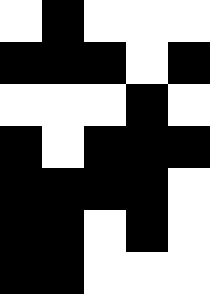[["white", "black", "white", "white", "white"], ["black", "black", "black", "white", "black"], ["white", "white", "white", "black", "white"], ["black", "white", "black", "black", "black"], ["black", "black", "black", "black", "white"], ["black", "black", "white", "black", "white"], ["black", "black", "white", "white", "white"]]